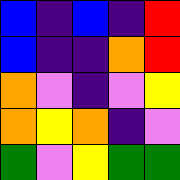[["blue", "indigo", "blue", "indigo", "red"], ["blue", "indigo", "indigo", "orange", "red"], ["orange", "violet", "indigo", "violet", "yellow"], ["orange", "yellow", "orange", "indigo", "violet"], ["green", "violet", "yellow", "green", "green"]]